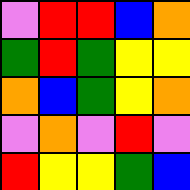[["violet", "red", "red", "blue", "orange"], ["green", "red", "green", "yellow", "yellow"], ["orange", "blue", "green", "yellow", "orange"], ["violet", "orange", "violet", "red", "violet"], ["red", "yellow", "yellow", "green", "blue"]]